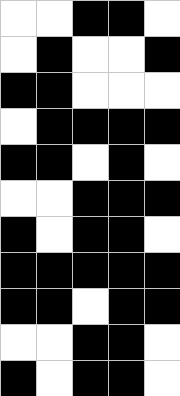[["white", "white", "black", "black", "white"], ["white", "black", "white", "white", "black"], ["black", "black", "white", "white", "white"], ["white", "black", "black", "black", "black"], ["black", "black", "white", "black", "white"], ["white", "white", "black", "black", "black"], ["black", "white", "black", "black", "white"], ["black", "black", "black", "black", "black"], ["black", "black", "white", "black", "black"], ["white", "white", "black", "black", "white"], ["black", "white", "black", "black", "white"]]